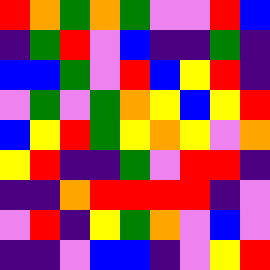[["red", "orange", "green", "orange", "green", "violet", "violet", "red", "blue"], ["indigo", "green", "red", "violet", "blue", "indigo", "indigo", "green", "indigo"], ["blue", "blue", "green", "violet", "red", "blue", "yellow", "red", "indigo"], ["violet", "green", "violet", "green", "orange", "yellow", "blue", "yellow", "red"], ["blue", "yellow", "red", "green", "yellow", "orange", "yellow", "violet", "orange"], ["yellow", "red", "indigo", "indigo", "green", "violet", "red", "red", "indigo"], ["indigo", "indigo", "orange", "red", "red", "red", "red", "indigo", "violet"], ["violet", "red", "indigo", "yellow", "green", "orange", "violet", "blue", "violet"], ["indigo", "indigo", "violet", "blue", "blue", "indigo", "violet", "yellow", "red"]]